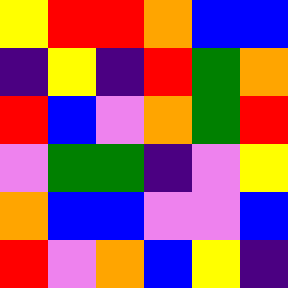[["yellow", "red", "red", "orange", "blue", "blue"], ["indigo", "yellow", "indigo", "red", "green", "orange"], ["red", "blue", "violet", "orange", "green", "red"], ["violet", "green", "green", "indigo", "violet", "yellow"], ["orange", "blue", "blue", "violet", "violet", "blue"], ["red", "violet", "orange", "blue", "yellow", "indigo"]]